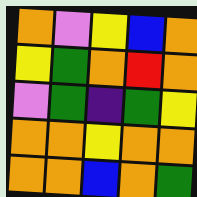[["orange", "violet", "yellow", "blue", "orange"], ["yellow", "green", "orange", "red", "orange"], ["violet", "green", "indigo", "green", "yellow"], ["orange", "orange", "yellow", "orange", "orange"], ["orange", "orange", "blue", "orange", "green"]]